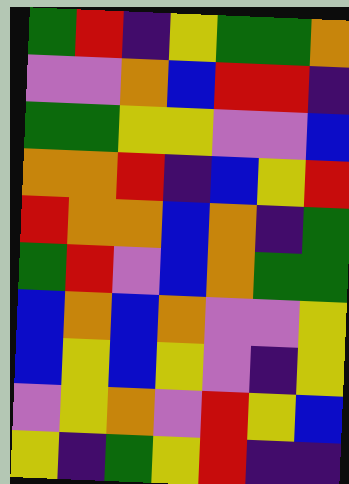[["green", "red", "indigo", "yellow", "green", "green", "orange"], ["violet", "violet", "orange", "blue", "red", "red", "indigo"], ["green", "green", "yellow", "yellow", "violet", "violet", "blue"], ["orange", "orange", "red", "indigo", "blue", "yellow", "red"], ["red", "orange", "orange", "blue", "orange", "indigo", "green"], ["green", "red", "violet", "blue", "orange", "green", "green"], ["blue", "orange", "blue", "orange", "violet", "violet", "yellow"], ["blue", "yellow", "blue", "yellow", "violet", "indigo", "yellow"], ["violet", "yellow", "orange", "violet", "red", "yellow", "blue"], ["yellow", "indigo", "green", "yellow", "red", "indigo", "indigo"]]